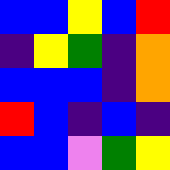[["blue", "blue", "yellow", "blue", "red"], ["indigo", "yellow", "green", "indigo", "orange"], ["blue", "blue", "blue", "indigo", "orange"], ["red", "blue", "indigo", "blue", "indigo"], ["blue", "blue", "violet", "green", "yellow"]]